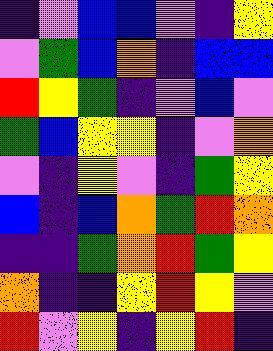[["indigo", "violet", "blue", "blue", "violet", "indigo", "yellow"], ["violet", "green", "blue", "orange", "indigo", "blue", "blue"], ["red", "yellow", "green", "indigo", "violet", "blue", "violet"], ["green", "blue", "yellow", "yellow", "indigo", "violet", "orange"], ["violet", "indigo", "yellow", "violet", "indigo", "green", "yellow"], ["blue", "indigo", "blue", "orange", "green", "red", "orange"], ["indigo", "indigo", "green", "orange", "red", "green", "yellow"], ["orange", "indigo", "indigo", "yellow", "red", "yellow", "violet"], ["red", "violet", "yellow", "indigo", "yellow", "red", "indigo"]]